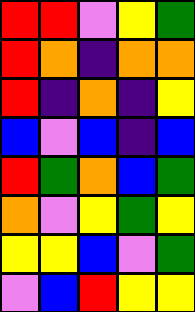[["red", "red", "violet", "yellow", "green"], ["red", "orange", "indigo", "orange", "orange"], ["red", "indigo", "orange", "indigo", "yellow"], ["blue", "violet", "blue", "indigo", "blue"], ["red", "green", "orange", "blue", "green"], ["orange", "violet", "yellow", "green", "yellow"], ["yellow", "yellow", "blue", "violet", "green"], ["violet", "blue", "red", "yellow", "yellow"]]